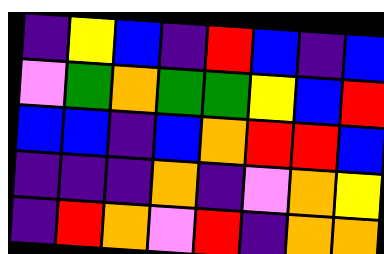[["indigo", "yellow", "blue", "indigo", "red", "blue", "indigo", "blue"], ["violet", "green", "orange", "green", "green", "yellow", "blue", "red"], ["blue", "blue", "indigo", "blue", "orange", "red", "red", "blue"], ["indigo", "indigo", "indigo", "orange", "indigo", "violet", "orange", "yellow"], ["indigo", "red", "orange", "violet", "red", "indigo", "orange", "orange"]]